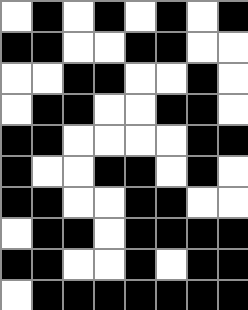[["white", "black", "white", "black", "white", "black", "white", "black"], ["black", "black", "white", "white", "black", "black", "white", "white"], ["white", "white", "black", "black", "white", "white", "black", "white"], ["white", "black", "black", "white", "white", "black", "black", "white"], ["black", "black", "white", "white", "white", "white", "black", "black"], ["black", "white", "white", "black", "black", "white", "black", "white"], ["black", "black", "white", "white", "black", "black", "white", "white"], ["white", "black", "black", "white", "black", "black", "black", "black"], ["black", "black", "white", "white", "black", "white", "black", "black"], ["white", "black", "black", "black", "black", "black", "black", "black"]]